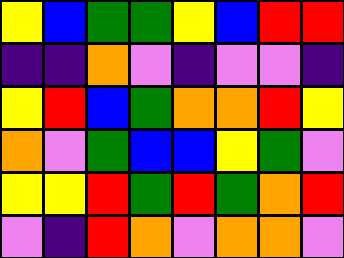[["yellow", "blue", "green", "green", "yellow", "blue", "red", "red"], ["indigo", "indigo", "orange", "violet", "indigo", "violet", "violet", "indigo"], ["yellow", "red", "blue", "green", "orange", "orange", "red", "yellow"], ["orange", "violet", "green", "blue", "blue", "yellow", "green", "violet"], ["yellow", "yellow", "red", "green", "red", "green", "orange", "red"], ["violet", "indigo", "red", "orange", "violet", "orange", "orange", "violet"]]